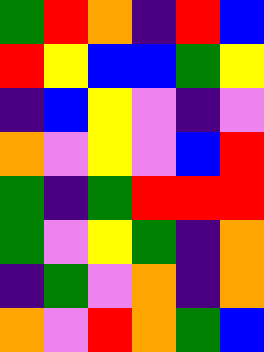[["green", "red", "orange", "indigo", "red", "blue"], ["red", "yellow", "blue", "blue", "green", "yellow"], ["indigo", "blue", "yellow", "violet", "indigo", "violet"], ["orange", "violet", "yellow", "violet", "blue", "red"], ["green", "indigo", "green", "red", "red", "red"], ["green", "violet", "yellow", "green", "indigo", "orange"], ["indigo", "green", "violet", "orange", "indigo", "orange"], ["orange", "violet", "red", "orange", "green", "blue"]]